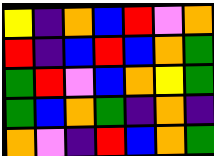[["yellow", "indigo", "orange", "blue", "red", "violet", "orange"], ["red", "indigo", "blue", "red", "blue", "orange", "green"], ["green", "red", "violet", "blue", "orange", "yellow", "green"], ["green", "blue", "orange", "green", "indigo", "orange", "indigo"], ["orange", "violet", "indigo", "red", "blue", "orange", "green"]]